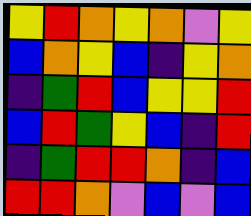[["yellow", "red", "orange", "yellow", "orange", "violet", "yellow"], ["blue", "orange", "yellow", "blue", "indigo", "yellow", "orange"], ["indigo", "green", "red", "blue", "yellow", "yellow", "red"], ["blue", "red", "green", "yellow", "blue", "indigo", "red"], ["indigo", "green", "red", "red", "orange", "indigo", "blue"], ["red", "red", "orange", "violet", "blue", "violet", "blue"]]